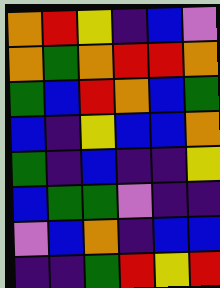[["orange", "red", "yellow", "indigo", "blue", "violet"], ["orange", "green", "orange", "red", "red", "orange"], ["green", "blue", "red", "orange", "blue", "green"], ["blue", "indigo", "yellow", "blue", "blue", "orange"], ["green", "indigo", "blue", "indigo", "indigo", "yellow"], ["blue", "green", "green", "violet", "indigo", "indigo"], ["violet", "blue", "orange", "indigo", "blue", "blue"], ["indigo", "indigo", "green", "red", "yellow", "red"]]